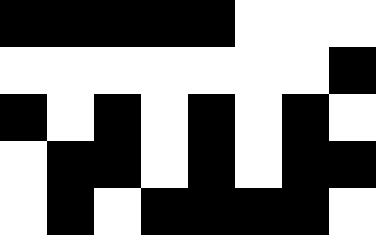[["black", "black", "black", "black", "black", "white", "white", "white"], ["white", "white", "white", "white", "white", "white", "white", "black"], ["black", "white", "black", "white", "black", "white", "black", "white"], ["white", "black", "black", "white", "black", "white", "black", "black"], ["white", "black", "white", "black", "black", "black", "black", "white"]]